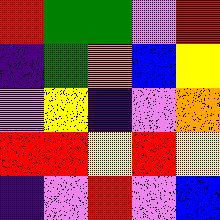[["red", "green", "green", "violet", "red"], ["indigo", "green", "orange", "blue", "yellow"], ["violet", "yellow", "indigo", "violet", "orange"], ["red", "red", "yellow", "red", "yellow"], ["indigo", "violet", "red", "violet", "blue"]]